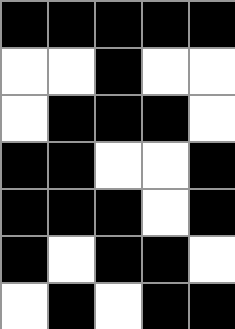[["black", "black", "black", "black", "black"], ["white", "white", "black", "white", "white"], ["white", "black", "black", "black", "white"], ["black", "black", "white", "white", "black"], ["black", "black", "black", "white", "black"], ["black", "white", "black", "black", "white"], ["white", "black", "white", "black", "black"]]